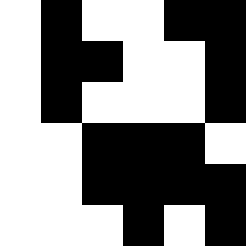[["white", "black", "white", "white", "black", "black"], ["white", "black", "black", "white", "white", "black"], ["white", "black", "white", "white", "white", "black"], ["white", "white", "black", "black", "black", "white"], ["white", "white", "black", "black", "black", "black"], ["white", "white", "white", "black", "white", "black"]]